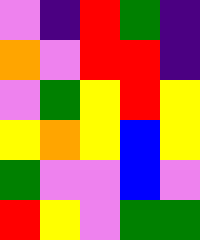[["violet", "indigo", "red", "green", "indigo"], ["orange", "violet", "red", "red", "indigo"], ["violet", "green", "yellow", "red", "yellow"], ["yellow", "orange", "yellow", "blue", "yellow"], ["green", "violet", "violet", "blue", "violet"], ["red", "yellow", "violet", "green", "green"]]